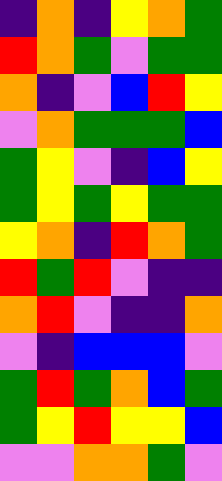[["indigo", "orange", "indigo", "yellow", "orange", "green"], ["red", "orange", "green", "violet", "green", "green"], ["orange", "indigo", "violet", "blue", "red", "yellow"], ["violet", "orange", "green", "green", "green", "blue"], ["green", "yellow", "violet", "indigo", "blue", "yellow"], ["green", "yellow", "green", "yellow", "green", "green"], ["yellow", "orange", "indigo", "red", "orange", "green"], ["red", "green", "red", "violet", "indigo", "indigo"], ["orange", "red", "violet", "indigo", "indigo", "orange"], ["violet", "indigo", "blue", "blue", "blue", "violet"], ["green", "red", "green", "orange", "blue", "green"], ["green", "yellow", "red", "yellow", "yellow", "blue"], ["violet", "violet", "orange", "orange", "green", "violet"]]